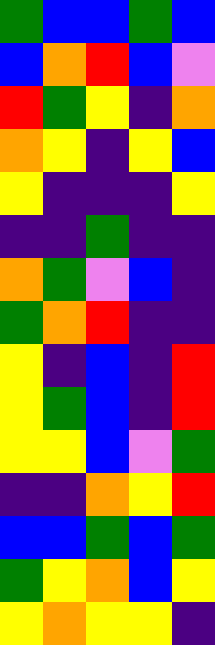[["green", "blue", "blue", "green", "blue"], ["blue", "orange", "red", "blue", "violet"], ["red", "green", "yellow", "indigo", "orange"], ["orange", "yellow", "indigo", "yellow", "blue"], ["yellow", "indigo", "indigo", "indigo", "yellow"], ["indigo", "indigo", "green", "indigo", "indigo"], ["orange", "green", "violet", "blue", "indigo"], ["green", "orange", "red", "indigo", "indigo"], ["yellow", "indigo", "blue", "indigo", "red"], ["yellow", "green", "blue", "indigo", "red"], ["yellow", "yellow", "blue", "violet", "green"], ["indigo", "indigo", "orange", "yellow", "red"], ["blue", "blue", "green", "blue", "green"], ["green", "yellow", "orange", "blue", "yellow"], ["yellow", "orange", "yellow", "yellow", "indigo"]]